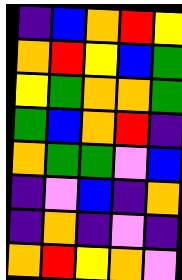[["indigo", "blue", "orange", "red", "yellow"], ["orange", "red", "yellow", "blue", "green"], ["yellow", "green", "orange", "orange", "green"], ["green", "blue", "orange", "red", "indigo"], ["orange", "green", "green", "violet", "blue"], ["indigo", "violet", "blue", "indigo", "orange"], ["indigo", "orange", "indigo", "violet", "indigo"], ["orange", "red", "yellow", "orange", "violet"]]